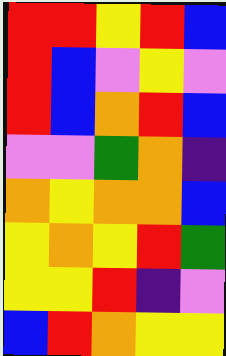[["red", "red", "yellow", "red", "blue"], ["red", "blue", "violet", "yellow", "violet"], ["red", "blue", "orange", "red", "blue"], ["violet", "violet", "green", "orange", "indigo"], ["orange", "yellow", "orange", "orange", "blue"], ["yellow", "orange", "yellow", "red", "green"], ["yellow", "yellow", "red", "indigo", "violet"], ["blue", "red", "orange", "yellow", "yellow"]]